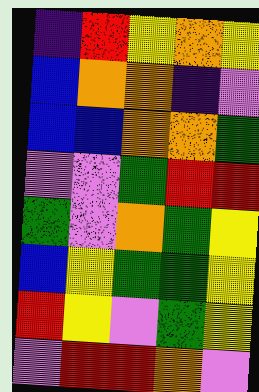[["indigo", "red", "yellow", "orange", "yellow"], ["blue", "orange", "orange", "indigo", "violet"], ["blue", "blue", "orange", "orange", "green"], ["violet", "violet", "green", "red", "red"], ["green", "violet", "orange", "green", "yellow"], ["blue", "yellow", "green", "green", "yellow"], ["red", "yellow", "violet", "green", "yellow"], ["violet", "red", "red", "orange", "violet"]]